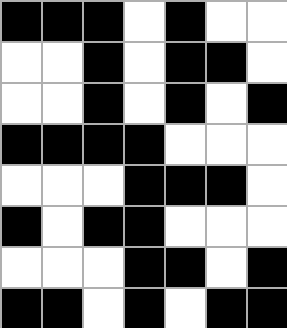[["black", "black", "black", "white", "black", "white", "white"], ["white", "white", "black", "white", "black", "black", "white"], ["white", "white", "black", "white", "black", "white", "black"], ["black", "black", "black", "black", "white", "white", "white"], ["white", "white", "white", "black", "black", "black", "white"], ["black", "white", "black", "black", "white", "white", "white"], ["white", "white", "white", "black", "black", "white", "black"], ["black", "black", "white", "black", "white", "black", "black"]]